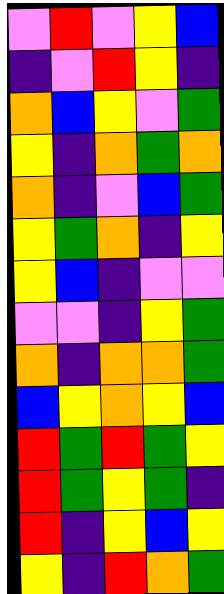[["violet", "red", "violet", "yellow", "blue"], ["indigo", "violet", "red", "yellow", "indigo"], ["orange", "blue", "yellow", "violet", "green"], ["yellow", "indigo", "orange", "green", "orange"], ["orange", "indigo", "violet", "blue", "green"], ["yellow", "green", "orange", "indigo", "yellow"], ["yellow", "blue", "indigo", "violet", "violet"], ["violet", "violet", "indigo", "yellow", "green"], ["orange", "indigo", "orange", "orange", "green"], ["blue", "yellow", "orange", "yellow", "blue"], ["red", "green", "red", "green", "yellow"], ["red", "green", "yellow", "green", "indigo"], ["red", "indigo", "yellow", "blue", "yellow"], ["yellow", "indigo", "red", "orange", "green"]]